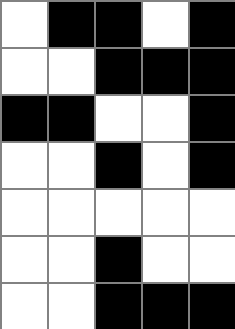[["white", "black", "black", "white", "black"], ["white", "white", "black", "black", "black"], ["black", "black", "white", "white", "black"], ["white", "white", "black", "white", "black"], ["white", "white", "white", "white", "white"], ["white", "white", "black", "white", "white"], ["white", "white", "black", "black", "black"]]